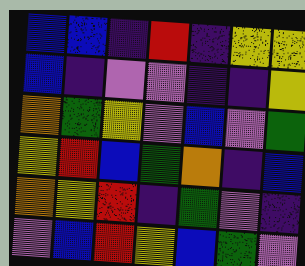[["blue", "blue", "indigo", "red", "indigo", "yellow", "yellow"], ["blue", "indigo", "violet", "violet", "indigo", "indigo", "yellow"], ["orange", "green", "yellow", "violet", "blue", "violet", "green"], ["yellow", "red", "blue", "green", "orange", "indigo", "blue"], ["orange", "yellow", "red", "indigo", "green", "violet", "indigo"], ["violet", "blue", "red", "yellow", "blue", "green", "violet"]]